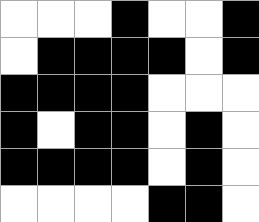[["white", "white", "white", "black", "white", "white", "black"], ["white", "black", "black", "black", "black", "white", "black"], ["black", "black", "black", "black", "white", "white", "white"], ["black", "white", "black", "black", "white", "black", "white"], ["black", "black", "black", "black", "white", "black", "white"], ["white", "white", "white", "white", "black", "black", "white"]]